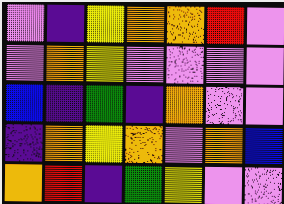[["violet", "indigo", "yellow", "orange", "orange", "red", "violet"], ["violet", "orange", "yellow", "violet", "violet", "violet", "violet"], ["blue", "indigo", "green", "indigo", "orange", "violet", "violet"], ["indigo", "orange", "yellow", "orange", "violet", "orange", "blue"], ["orange", "red", "indigo", "green", "yellow", "violet", "violet"]]